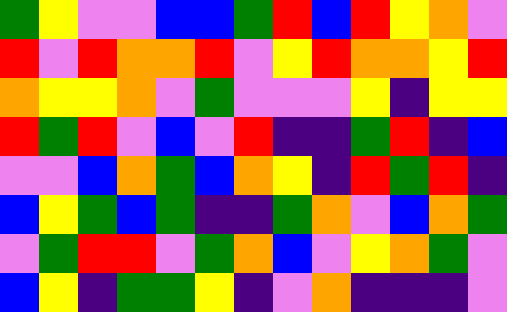[["green", "yellow", "violet", "violet", "blue", "blue", "green", "red", "blue", "red", "yellow", "orange", "violet"], ["red", "violet", "red", "orange", "orange", "red", "violet", "yellow", "red", "orange", "orange", "yellow", "red"], ["orange", "yellow", "yellow", "orange", "violet", "green", "violet", "violet", "violet", "yellow", "indigo", "yellow", "yellow"], ["red", "green", "red", "violet", "blue", "violet", "red", "indigo", "indigo", "green", "red", "indigo", "blue"], ["violet", "violet", "blue", "orange", "green", "blue", "orange", "yellow", "indigo", "red", "green", "red", "indigo"], ["blue", "yellow", "green", "blue", "green", "indigo", "indigo", "green", "orange", "violet", "blue", "orange", "green"], ["violet", "green", "red", "red", "violet", "green", "orange", "blue", "violet", "yellow", "orange", "green", "violet"], ["blue", "yellow", "indigo", "green", "green", "yellow", "indigo", "violet", "orange", "indigo", "indigo", "indigo", "violet"]]